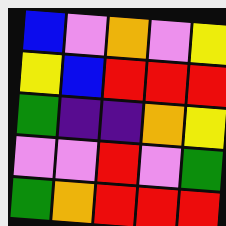[["blue", "violet", "orange", "violet", "yellow"], ["yellow", "blue", "red", "red", "red"], ["green", "indigo", "indigo", "orange", "yellow"], ["violet", "violet", "red", "violet", "green"], ["green", "orange", "red", "red", "red"]]